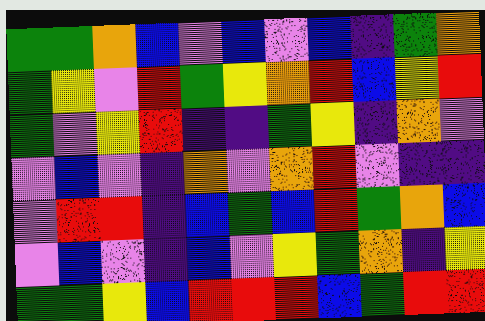[["green", "green", "orange", "blue", "violet", "blue", "violet", "blue", "indigo", "green", "orange"], ["green", "yellow", "violet", "red", "green", "yellow", "orange", "red", "blue", "yellow", "red"], ["green", "violet", "yellow", "red", "indigo", "indigo", "green", "yellow", "indigo", "orange", "violet"], ["violet", "blue", "violet", "indigo", "orange", "violet", "orange", "red", "violet", "indigo", "indigo"], ["violet", "red", "red", "indigo", "blue", "green", "blue", "red", "green", "orange", "blue"], ["violet", "blue", "violet", "indigo", "blue", "violet", "yellow", "green", "orange", "indigo", "yellow"], ["green", "green", "yellow", "blue", "red", "red", "red", "blue", "green", "red", "red"]]